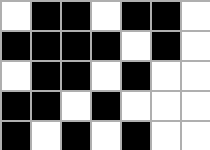[["white", "black", "black", "white", "black", "black", "white"], ["black", "black", "black", "black", "white", "black", "white"], ["white", "black", "black", "white", "black", "white", "white"], ["black", "black", "white", "black", "white", "white", "white"], ["black", "white", "black", "white", "black", "white", "white"]]